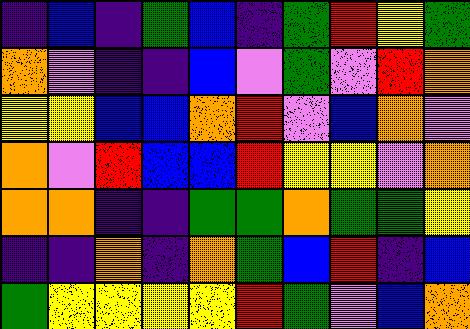[["indigo", "blue", "indigo", "green", "blue", "indigo", "green", "red", "yellow", "green"], ["orange", "violet", "indigo", "indigo", "blue", "violet", "green", "violet", "red", "orange"], ["yellow", "yellow", "blue", "blue", "orange", "red", "violet", "blue", "orange", "violet"], ["orange", "violet", "red", "blue", "blue", "red", "yellow", "yellow", "violet", "orange"], ["orange", "orange", "indigo", "indigo", "green", "green", "orange", "green", "green", "yellow"], ["indigo", "indigo", "orange", "indigo", "orange", "green", "blue", "red", "indigo", "blue"], ["green", "yellow", "yellow", "yellow", "yellow", "red", "green", "violet", "blue", "orange"]]